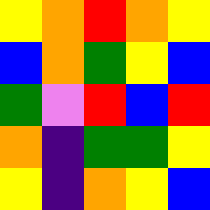[["yellow", "orange", "red", "orange", "yellow"], ["blue", "orange", "green", "yellow", "blue"], ["green", "violet", "red", "blue", "red"], ["orange", "indigo", "green", "green", "yellow"], ["yellow", "indigo", "orange", "yellow", "blue"]]